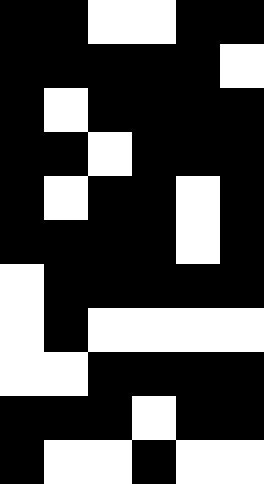[["black", "black", "white", "white", "black", "black"], ["black", "black", "black", "black", "black", "white"], ["black", "white", "black", "black", "black", "black"], ["black", "black", "white", "black", "black", "black"], ["black", "white", "black", "black", "white", "black"], ["black", "black", "black", "black", "white", "black"], ["white", "black", "black", "black", "black", "black"], ["white", "black", "white", "white", "white", "white"], ["white", "white", "black", "black", "black", "black"], ["black", "black", "black", "white", "black", "black"], ["black", "white", "white", "black", "white", "white"]]